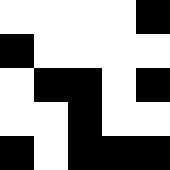[["white", "white", "white", "white", "black"], ["black", "white", "white", "white", "white"], ["white", "black", "black", "white", "black"], ["white", "white", "black", "white", "white"], ["black", "white", "black", "black", "black"]]